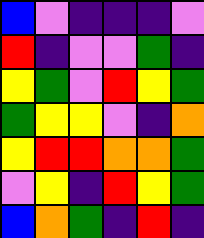[["blue", "violet", "indigo", "indigo", "indigo", "violet"], ["red", "indigo", "violet", "violet", "green", "indigo"], ["yellow", "green", "violet", "red", "yellow", "green"], ["green", "yellow", "yellow", "violet", "indigo", "orange"], ["yellow", "red", "red", "orange", "orange", "green"], ["violet", "yellow", "indigo", "red", "yellow", "green"], ["blue", "orange", "green", "indigo", "red", "indigo"]]